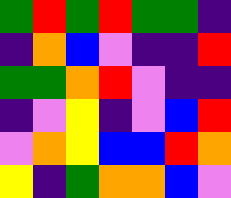[["green", "red", "green", "red", "green", "green", "indigo"], ["indigo", "orange", "blue", "violet", "indigo", "indigo", "red"], ["green", "green", "orange", "red", "violet", "indigo", "indigo"], ["indigo", "violet", "yellow", "indigo", "violet", "blue", "red"], ["violet", "orange", "yellow", "blue", "blue", "red", "orange"], ["yellow", "indigo", "green", "orange", "orange", "blue", "violet"]]